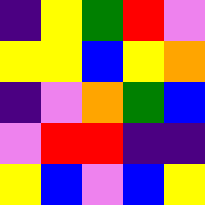[["indigo", "yellow", "green", "red", "violet"], ["yellow", "yellow", "blue", "yellow", "orange"], ["indigo", "violet", "orange", "green", "blue"], ["violet", "red", "red", "indigo", "indigo"], ["yellow", "blue", "violet", "blue", "yellow"]]